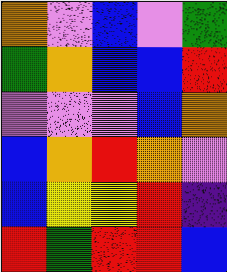[["orange", "violet", "blue", "violet", "green"], ["green", "orange", "blue", "blue", "red"], ["violet", "violet", "violet", "blue", "orange"], ["blue", "orange", "red", "orange", "violet"], ["blue", "yellow", "yellow", "red", "indigo"], ["red", "green", "red", "red", "blue"]]